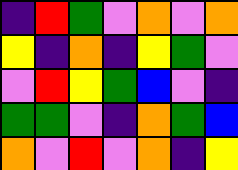[["indigo", "red", "green", "violet", "orange", "violet", "orange"], ["yellow", "indigo", "orange", "indigo", "yellow", "green", "violet"], ["violet", "red", "yellow", "green", "blue", "violet", "indigo"], ["green", "green", "violet", "indigo", "orange", "green", "blue"], ["orange", "violet", "red", "violet", "orange", "indigo", "yellow"]]